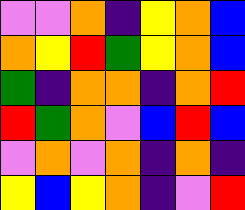[["violet", "violet", "orange", "indigo", "yellow", "orange", "blue"], ["orange", "yellow", "red", "green", "yellow", "orange", "blue"], ["green", "indigo", "orange", "orange", "indigo", "orange", "red"], ["red", "green", "orange", "violet", "blue", "red", "blue"], ["violet", "orange", "violet", "orange", "indigo", "orange", "indigo"], ["yellow", "blue", "yellow", "orange", "indigo", "violet", "red"]]